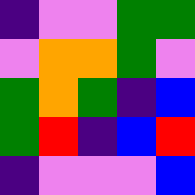[["indigo", "violet", "violet", "green", "green"], ["violet", "orange", "orange", "green", "violet"], ["green", "orange", "green", "indigo", "blue"], ["green", "red", "indigo", "blue", "red"], ["indigo", "violet", "violet", "violet", "blue"]]